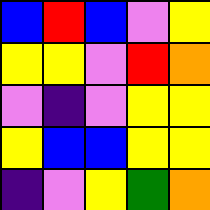[["blue", "red", "blue", "violet", "yellow"], ["yellow", "yellow", "violet", "red", "orange"], ["violet", "indigo", "violet", "yellow", "yellow"], ["yellow", "blue", "blue", "yellow", "yellow"], ["indigo", "violet", "yellow", "green", "orange"]]